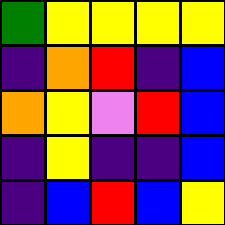[["green", "yellow", "yellow", "yellow", "yellow"], ["indigo", "orange", "red", "indigo", "blue"], ["orange", "yellow", "violet", "red", "blue"], ["indigo", "yellow", "indigo", "indigo", "blue"], ["indigo", "blue", "red", "blue", "yellow"]]